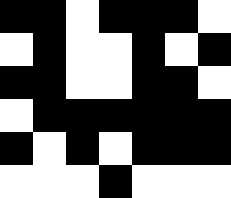[["black", "black", "white", "black", "black", "black", "white"], ["white", "black", "white", "white", "black", "white", "black"], ["black", "black", "white", "white", "black", "black", "white"], ["white", "black", "black", "black", "black", "black", "black"], ["black", "white", "black", "white", "black", "black", "black"], ["white", "white", "white", "black", "white", "white", "white"]]